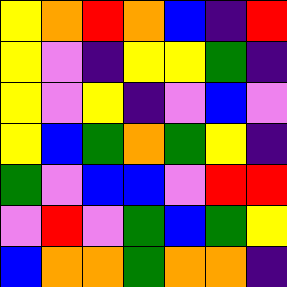[["yellow", "orange", "red", "orange", "blue", "indigo", "red"], ["yellow", "violet", "indigo", "yellow", "yellow", "green", "indigo"], ["yellow", "violet", "yellow", "indigo", "violet", "blue", "violet"], ["yellow", "blue", "green", "orange", "green", "yellow", "indigo"], ["green", "violet", "blue", "blue", "violet", "red", "red"], ["violet", "red", "violet", "green", "blue", "green", "yellow"], ["blue", "orange", "orange", "green", "orange", "orange", "indigo"]]